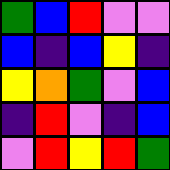[["green", "blue", "red", "violet", "violet"], ["blue", "indigo", "blue", "yellow", "indigo"], ["yellow", "orange", "green", "violet", "blue"], ["indigo", "red", "violet", "indigo", "blue"], ["violet", "red", "yellow", "red", "green"]]